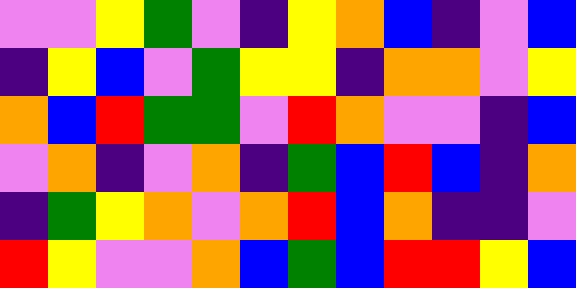[["violet", "violet", "yellow", "green", "violet", "indigo", "yellow", "orange", "blue", "indigo", "violet", "blue"], ["indigo", "yellow", "blue", "violet", "green", "yellow", "yellow", "indigo", "orange", "orange", "violet", "yellow"], ["orange", "blue", "red", "green", "green", "violet", "red", "orange", "violet", "violet", "indigo", "blue"], ["violet", "orange", "indigo", "violet", "orange", "indigo", "green", "blue", "red", "blue", "indigo", "orange"], ["indigo", "green", "yellow", "orange", "violet", "orange", "red", "blue", "orange", "indigo", "indigo", "violet"], ["red", "yellow", "violet", "violet", "orange", "blue", "green", "blue", "red", "red", "yellow", "blue"]]